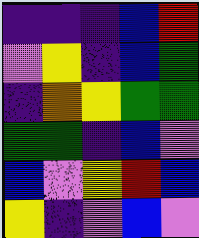[["indigo", "indigo", "indigo", "blue", "red"], ["violet", "yellow", "indigo", "blue", "green"], ["indigo", "orange", "yellow", "green", "green"], ["green", "green", "indigo", "blue", "violet"], ["blue", "violet", "yellow", "red", "blue"], ["yellow", "indigo", "violet", "blue", "violet"]]